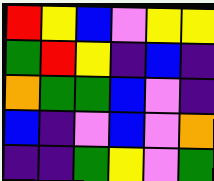[["red", "yellow", "blue", "violet", "yellow", "yellow"], ["green", "red", "yellow", "indigo", "blue", "indigo"], ["orange", "green", "green", "blue", "violet", "indigo"], ["blue", "indigo", "violet", "blue", "violet", "orange"], ["indigo", "indigo", "green", "yellow", "violet", "green"]]